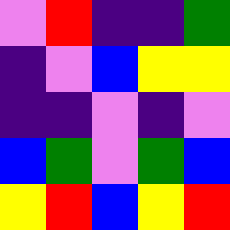[["violet", "red", "indigo", "indigo", "green"], ["indigo", "violet", "blue", "yellow", "yellow"], ["indigo", "indigo", "violet", "indigo", "violet"], ["blue", "green", "violet", "green", "blue"], ["yellow", "red", "blue", "yellow", "red"]]